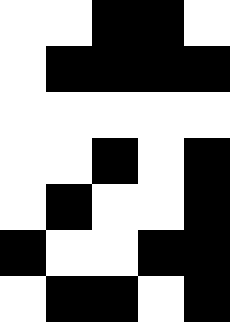[["white", "white", "black", "black", "white"], ["white", "black", "black", "black", "black"], ["white", "white", "white", "white", "white"], ["white", "white", "black", "white", "black"], ["white", "black", "white", "white", "black"], ["black", "white", "white", "black", "black"], ["white", "black", "black", "white", "black"]]